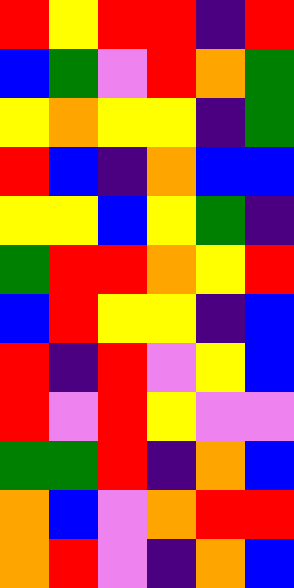[["red", "yellow", "red", "red", "indigo", "red"], ["blue", "green", "violet", "red", "orange", "green"], ["yellow", "orange", "yellow", "yellow", "indigo", "green"], ["red", "blue", "indigo", "orange", "blue", "blue"], ["yellow", "yellow", "blue", "yellow", "green", "indigo"], ["green", "red", "red", "orange", "yellow", "red"], ["blue", "red", "yellow", "yellow", "indigo", "blue"], ["red", "indigo", "red", "violet", "yellow", "blue"], ["red", "violet", "red", "yellow", "violet", "violet"], ["green", "green", "red", "indigo", "orange", "blue"], ["orange", "blue", "violet", "orange", "red", "red"], ["orange", "red", "violet", "indigo", "orange", "blue"]]